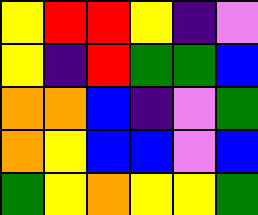[["yellow", "red", "red", "yellow", "indigo", "violet"], ["yellow", "indigo", "red", "green", "green", "blue"], ["orange", "orange", "blue", "indigo", "violet", "green"], ["orange", "yellow", "blue", "blue", "violet", "blue"], ["green", "yellow", "orange", "yellow", "yellow", "green"]]